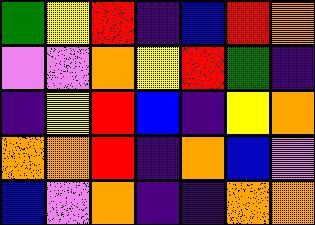[["green", "yellow", "red", "indigo", "blue", "red", "orange"], ["violet", "violet", "orange", "yellow", "red", "green", "indigo"], ["indigo", "yellow", "red", "blue", "indigo", "yellow", "orange"], ["orange", "orange", "red", "indigo", "orange", "blue", "violet"], ["blue", "violet", "orange", "indigo", "indigo", "orange", "orange"]]